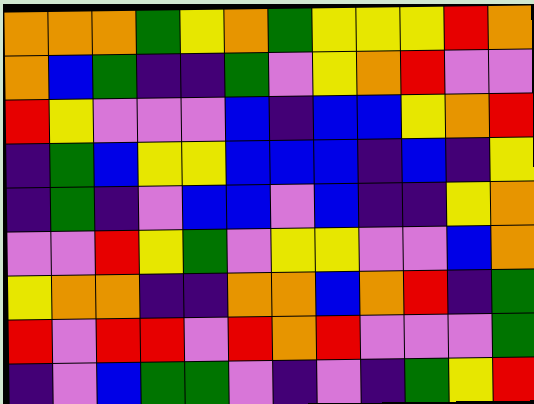[["orange", "orange", "orange", "green", "yellow", "orange", "green", "yellow", "yellow", "yellow", "red", "orange"], ["orange", "blue", "green", "indigo", "indigo", "green", "violet", "yellow", "orange", "red", "violet", "violet"], ["red", "yellow", "violet", "violet", "violet", "blue", "indigo", "blue", "blue", "yellow", "orange", "red"], ["indigo", "green", "blue", "yellow", "yellow", "blue", "blue", "blue", "indigo", "blue", "indigo", "yellow"], ["indigo", "green", "indigo", "violet", "blue", "blue", "violet", "blue", "indigo", "indigo", "yellow", "orange"], ["violet", "violet", "red", "yellow", "green", "violet", "yellow", "yellow", "violet", "violet", "blue", "orange"], ["yellow", "orange", "orange", "indigo", "indigo", "orange", "orange", "blue", "orange", "red", "indigo", "green"], ["red", "violet", "red", "red", "violet", "red", "orange", "red", "violet", "violet", "violet", "green"], ["indigo", "violet", "blue", "green", "green", "violet", "indigo", "violet", "indigo", "green", "yellow", "red"]]